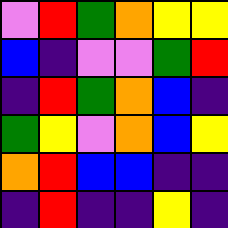[["violet", "red", "green", "orange", "yellow", "yellow"], ["blue", "indigo", "violet", "violet", "green", "red"], ["indigo", "red", "green", "orange", "blue", "indigo"], ["green", "yellow", "violet", "orange", "blue", "yellow"], ["orange", "red", "blue", "blue", "indigo", "indigo"], ["indigo", "red", "indigo", "indigo", "yellow", "indigo"]]